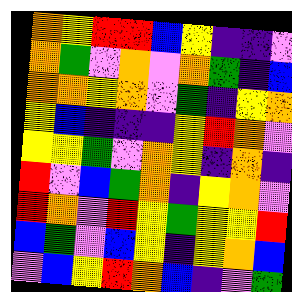[["orange", "yellow", "red", "red", "blue", "yellow", "indigo", "indigo", "violet"], ["orange", "green", "violet", "orange", "violet", "orange", "green", "indigo", "blue"], ["orange", "orange", "yellow", "orange", "violet", "green", "indigo", "yellow", "orange"], ["yellow", "blue", "indigo", "indigo", "indigo", "yellow", "red", "orange", "violet"], ["yellow", "yellow", "green", "violet", "orange", "yellow", "indigo", "orange", "indigo"], ["red", "violet", "blue", "green", "orange", "indigo", "yellow", "orange", "violet"], ["red", "orange", "violet", "red", "yellow", "green", "yellow", "yellow", "red"], ["blue", "green", "violet", "blue", "yellow", "indigo", "yellow", "orange", "blue"], ["violet", "blue", "yellow", "red", "orange", "blue", "indigo", "violet", "green"]]